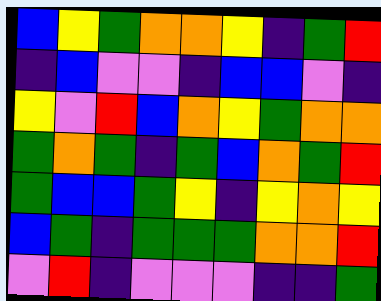[["blue", "yellow", "green", "orange", "orange", "yellow", "indigo", "green", "red"], ["indigo", "blue", "violet", "violet", "indigo", "blue", "blue", "violet", "indigo"], ["yellow", "violet", "red", "blue", "orange", "yellow", "green", "orange", "orange"], ["green", "orange", "green", "indigo", "green", "blue", "orange", "green", "red"], ["green", "blue", "blue", "green", "yellow", "indigo", "yellow", "orange", "yellow"], ["blue", "green", "indigo", "green", "green", "green", "orange", "orange", "red"], ["violet", "red", "indigo", "violet", "violet", "violet", "indigo", "indigo", "green"]]